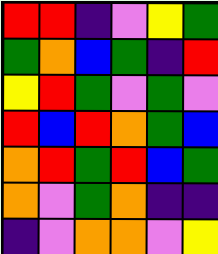[["red", "red", "indigo", "violet", "yellow", "green"], ["green", "orange", "blue", "green", "indigo", "red"], ["yellow", "red", "green", "violet", "green", "violet"], ["red", "blue", "red", "orange", "green", "blue"], ["orange", "red", "green", "red", "blue", "green"], ["orange", "violet", "green", "orange", "indigo", "indigo"], ["indigo", "violet", "orange", "orange", "violet", "yellow"]]